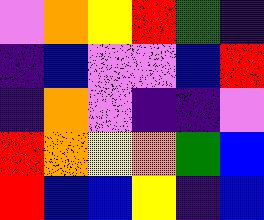[["violet", "orange", "yellow", "red", "green", "indigo"], ["indigo", "blue", "violet", "violet", "blue", "red"], ["indigo", "orange", "violet", "indigo", "indigo", "violet"], ["red", "orange", "yellow", "orange", "green", "blue"], ["red", "blue", "blue", "yellow", "indigo", "blue"]]